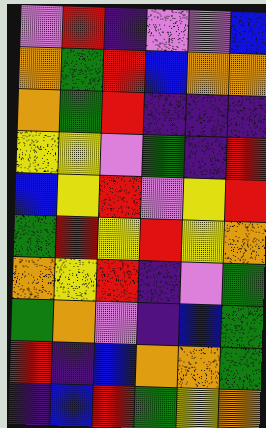[["violet", "red", "indigo", "violet", "violet", "blue"], ["orange", "green", "red", "blue", "orange", "orange"], ["orange", "green", "red", "indigo", "indigo", "indigo"], ["yellow", "yellow", "violet", "green", "indigo", "red"], ["blue", "yellow", "red", "violet", "yellow", "red"], ["green", "red", "yellow", "red", "yellow", "orange"], ["orange", "yellow", "red", "indigo", "violet", "green"], ["green", "orange", "violet", "indigo", "blue", "green"], ["red", "indigo", "blue", "orange", "orange", "green"], ["indigo", "blue", "red", "green", "yellow", "orange"]]